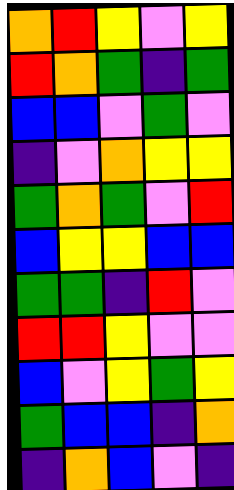[["orange", "red", "yellow", "violet", "yellow"], ["red", "orange", "green", "indigo", "green"], ["blue", "blue", "violet", "green", "violet"], ["indigo", "violet", "orange", "yellow", "yellow"], ["green", "orange", "green", "violet", "red"], ["blue", "yellow", "yellow", "blue", "blue"], ["green", "green", "indigo", "red", "violet"], ["red", "red", "yellow", "violet", "violet"], ["blue", "violet", "yellow", "green", "yellow"], ["green", "blue", "blue", "indigo", "orange"], ["indigo", "orange", "blue", "violet", "indigo"]]